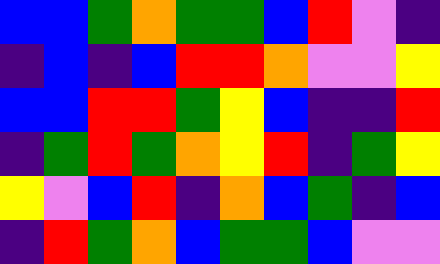[["blue", "blue", "green", "orange", "green", "green", "blue", "red", "violet", "indigo"], ["indigo", "blue", "indigo", "blue", "red", "red", "orange", "violet", "violet", "yellow"], ["blue", "blue", "red", "red", "green", "yellow", "blue", "indigo", "indigo", "red"], ["indigo", "green", "red", "green", "orange", "yellow", "red", "indigo", "green", "yellow"], ["yellow", "violet", "blue", "red", "indigo", "orange", "blue", "green", "indigo", "blue"], ["indigo", "red", "green", "orange", "blue", "green", "green", "blue", "violet", "violet"]]